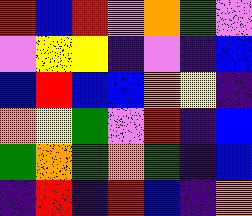[["red", "blue", "red", "violet", "orange", "green", "violet"], ["violet", "yellow", "yellow", "indigo", "violet", "indigo", "blue"], ["blue", "red", "blue", "blue", "orange", "yellow", "indigo"], ["orange", "yellow", "green", "violet", "red", "indigo", "blue"], ["green", "orange", "green", "orange", "green", "indigo", "blue"], ["indigo", "red", "indigo", "red", "blue", "indigo", "orange"]]